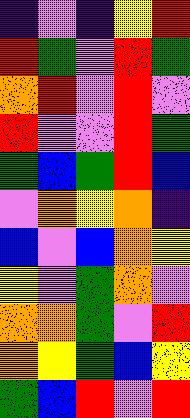[["indigo", "violet", "indigo", "yellow", "red"], ["red", "green", "violet", "red", "green"], ["orange", "red", "violet", "red", "violet"], ["red", "violet", "violet", "red", "green"], ["green", "blue", "green", "red", "blue"], ["violet", "orange", "yellow", "orange", "indigo"], ["blue", "violet", "blue", "orange", "yellow"], ["yellow", "violet", "green", "orange", "violet"], ["orange", "orange", "green", "violet", "red"], ["orange", "yellow", "green", "blue", "yellow"], ["green", "blue", "red", "violet", "red"]]